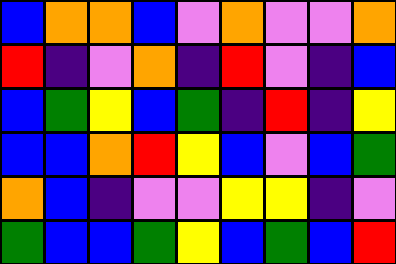[["blue", "orange", "orange", "blue", "violet", "orange", "violet", "violet", "orange"], ["red", "indigo", "violet", "orange", "indigo", "red", "violet", "indigo", "blue"], ["blue", "green", "yellow", "blue", "green", "indigo", "red", "indigo", "yellow"], ["blue", "blue", "orange", "red", "yellow", "blue", "violet", "blue", "green"], ["orange", "blue", "indigo", "violet", "violet", "yellow", "yellow", "indigo", "violet"], ["green", "blue", "blue", "green", "yellow", "blue", "green", "blue", "red"]]